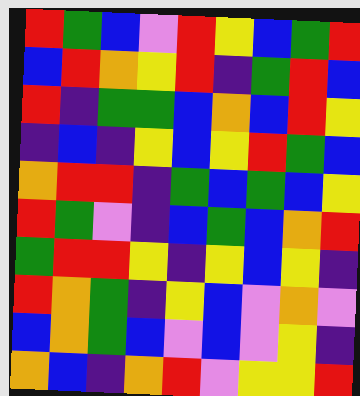[["red", "green", "blue", "violet", "red", "yellow", "blue", "green", "red"], ["blue", "red", "orange", "yellow", "red", "indigo", "green", "red", "blue"], ["red", "indigo", "green", "green", "blue", "orange", "blue", "red", "yellow"], ["indigo", "blue", "indigo", "yellow", "blue", "yellow", "red", "green", "blue"], ["orange", "red", "red", "indigo", "green", "blue", "green", "blue", "yellow"], ["red", "green", "violet", "indigo", "blue", "green", "blue", "orange", "red"], ["green", "red", "red", "yellow", "indigo", "yellow", "blue", "yellow", "indigo"], ["red", "orange", "green", "indigo", "yellow", "blue", "violet", "orange", "violet"], ["blue", "orange", "green", "blue", "violet", "blue", "violet", "yellow", "indigo"], ["orange", "blue", "indigo", "orange", "red", "violet", "yellow", "yellow", "red"]]